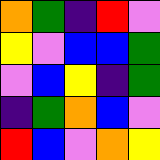[["orange", "green", "indigo", "red", "violet"], ["yellow", "violet", "blue", "blue", "green"], ["violet", "blue", "yellow", "indigo", "green"], ["indigo", "green", "orange", "blue", "violet"], ["red", "blue", "violet", "orange", "yellow"]]